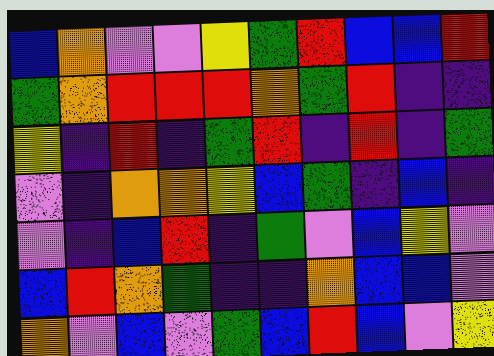[["blue", "orange", "violet", "violet", "yellow", "green", "red", "blue", "blue", "red"], ["green", "orange", "red", "red", "red", "orange", "green", "red", "indigo", "indigo"], ["yellow", "indigo", "red", "indigo", "green", "red", "indigo", "red", "indigo", "green"], ["violet", "indigo", "orange", "orange", "yellow", "blue", "green", "indigo", "blue", "indigo"], ["violet", "indigo", "blue", "red", "indigo", "green", "violet", "blue", "yellow", "violet"], ["blue", "red", "orange", "green", "indigo", "indigo", "orange", "blue", "blue", "violet"], ["orange", "violet", "blue", "violet", "green", "blue", "red", "blue", "violet", "yellow"]]